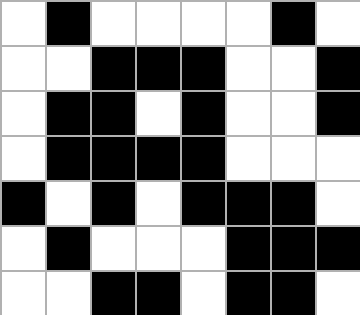[["white", "black", "white", "white", "white", "white", "black", "white"], ["white", "white", "black", "black", "black", "white", "white", "black"], ["white", "black", "black", "white", "black", "white", "white", "black"], ["white", "black", "black", "black", "black", "white", "white", "white"], ["black", "white", "black", "white", "black", "black", "black", "white"], ["white", "black", "white", "white", "white", "black", "black", "black"], ["white", "white", "black", "black", "white", "black", "black", "white"]]